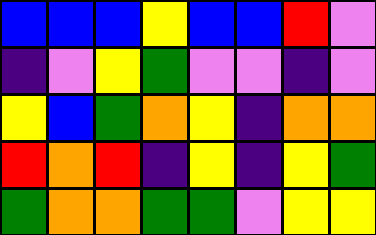[["blue", "blue", "blue", "yellow", "blue", "blue", "red", "violet"], ["indigo", "violet", "yellow", "green", "violet", "violet", "indigo", "violet"], ["yellow", "blue", "green", "orange", "yellow", "indigo", "orange", "orange"], ["red", "orange", "red", "indigo", "yellow", "indigo", "yellow", "green"], ["green", "orange", "orange", "green", "green", "violet", "yellow", "yellow"]]